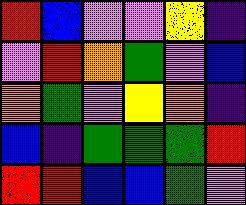[["red", "blue", "violet", "violet", "yellow", "indigo"], ["violet", "red", "orange", "green", "violet", "blue"], ["orange", "green", "violet", "yellow", "orange", "indigo"], ["blue", "indigo", "green", "green", "green", "red"], ["red", "red", "blue", "blue", "green", "violet"]]